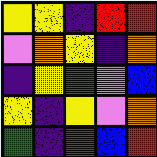[["yellow", "yellow", "indigo", "red", "red"], ["violet", "orange", "yellow", "indigo", "orange"], ["indigo", "yellow", "green", "violet", "blue"], ["yellow", "indigo", "yellow", "violet", "orange"], ["green", "indigo", "red", "blue", "red"]]